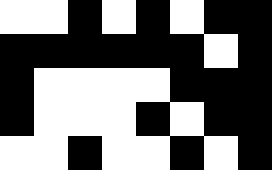[["white", "white", "black", "white", "black", "white", "black", "black"], ["black", "black", "black", "black", "black", "black", "white", "black"], ["black", "white", "white", "white", "white", "black", "black", "black"], ["black", "white", "white", "white", "black", "white", "black", "black"], ["white", "white", "black", "white", "white", "black", "white", "black"]]